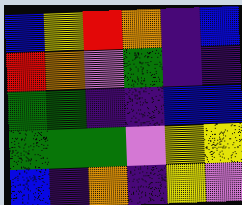[["blue", "yellow", "red", "orange", "indigo", "blue"], ["red", "orange", "violet", "green", "indigo", "indigo"], ["green", "green", "indigo", "indigo", "blue", "blue"], ["green", "green", "green", "violet", "yellow", "yellow"], ["blue", "indigo", "orange", "indigo", "yellow", "violet"]]